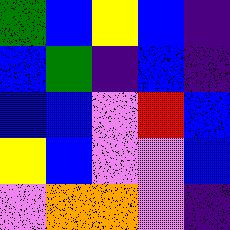[["green", "blue", "yellow", "blue", "indigo"], ["blue", "green", "indigo", "blue", "indigo"], ["blue", "blue", "violet", "red", "blue"], ["yellow", "blue", "violet", "violet", "blue"], ["violet", "orange", "orange", "violet", "indigo"]]